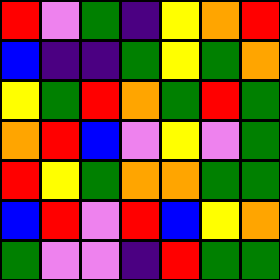[["red", "violet", "green", "indigo", "yellow", "orange", "red"], ["blue", "indigo", "indigo", "green", "yellow", "green", "orange"], ["yellow", "green", "red", "orange", "green", "red", "green"], ["orange", "red", "blue", "violet", "yellow", "violet", "green"], ["red", "yellow", "green", "orange", "orange", "green", "green"], ["blue", "red", "violet", "red", "blue", "yellow", "orange"], ["green", "violet", "violet", "indigo", "red", "green", "green"]]